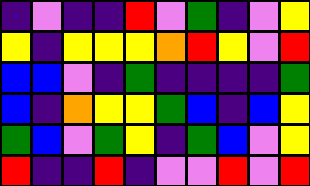[["indigo", "violet", "indigo", "indigo", "red", "violet", "green", "indigo", "violet", "yellow"], ["yellow", "indigo", "yellow", "yellow", "yellow", "orange", "red", "yellow", "violet", "red"], ["blue", "blue", "violet", "indigo", "green", "indigo", "indigo", "indigo", "indigo", "green"], ["blue", "indigo", "orange", "yellow", "yellow", "green", "blue", "indigo", "blue", "yellow"], ["green", "blue", "violet", "green", "yellow", "indigo", "green", "blue", "violet", "yellow"], ["red", "indigo", "indigo", "red", "indigo", "violet", "violet", "red", "violet", "red"]]